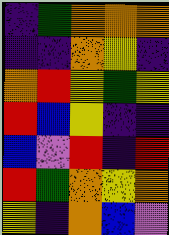[["indigo", "green", "orange", "orange", "orange"], ["indigo", "indigo", "orange", "yellow", "indigo"], ["orange", "red", "yellow", "green", "yellow"], ["red", "blue", "yellow", "indigo", "indigo"], ["blue", "violet", "red", "indigo", "red"], ["red", "green", "orange", "yellow", "orange"], ["yellow", "indigo", "orange", "blue", "violet"]]